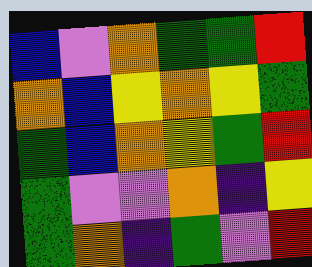[["blue", "violet", "orange", "green", "green", "red"], ["orange", "blue", "yellow", "orange", "yellow", "green"], ["green", "blue", "orange", "yellow", "green", "red"], ["green", "violet", "violet", "orange", "indigo", "yellow"], ["green", "orange", "indigo", "green", "violet", "red"]]